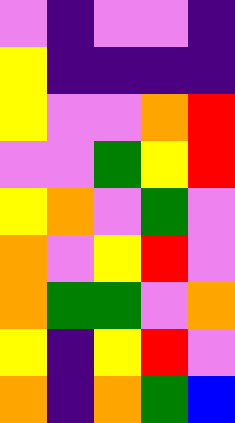[["violet", "indigo", "violet", "violet", "indigo"], ["yellow", "indigo", "indigo", "indigo", "indigo"], ["yellow", "violet", "violet", "orange", "red"], ["violet", "violet", "green", "yellow", "red"], ["yellow", "orange", "violet", "green", "violet"], ["orange", "violet", "yellow", "red", "violet"], ["orange", "green", "green", "violet", "orange"], ["yellow", "indigo", "yellow", "red", "violet"], ["orange", "indigo", "orange", "green", "blue"]]